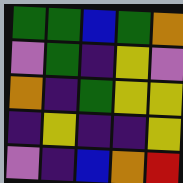[["green", "green", "blue", "green", "orange"], ["violet", "green", "indigo", "yellow", "violet"], ["orange", "indigo", "green", "yellow", "yellow"], ["indigo", "yellow", "indigo", "indigo", "yellow"], ["violet", "indigo", "blue", "orange", "red"]]